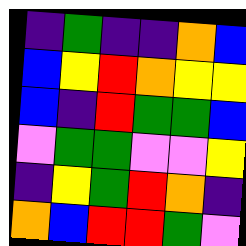[["indigo", "green", "indigo", "indigo", "orange", "blue"], ["blue", "yellow", "red", "orange", "yellow", "yellow"], ["blue", "indigo", "red", "green", "green", "blue"], ["violet", "green", "green", "violet", "violet", "yellow"], ["indigo", "yellow", "green", "red", "orange", "indigo"], ["orange", "blue", "red", "red", "green", "violet"]]